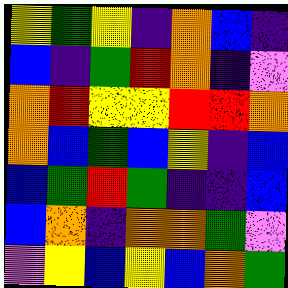[["yellow", "green", "yellow", "indigo", "orange", "blue", "indigo"], ["blue", "indigo", "green", "red", "orange", "indigo", "violet"], ["orange", "red", "yellow", "yellow", "red", "red", "orange"], ["orange", "blue", "green", "blue", "yellow", "indigo", "blue"], ["blue", "green", "red", "green", "indigo", "indigo", "blue"], ["blue", "orange", "indigo", "orange", "orange", "green", "violet"], ["violet", "yellow", "blue", "yellow", "blue", "orange", "green"]]